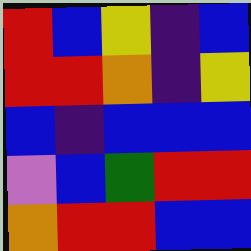[["red", "blue", "yellow", "indigo", "blue"], ["red", "red", "orange", "indigo", "yellow"], ["blue", "indigo", "blue", "blue", "blue"], ["violet", "blue", "green", "red", "red"], ["orange", "red", "red", "blue", "blue"]]